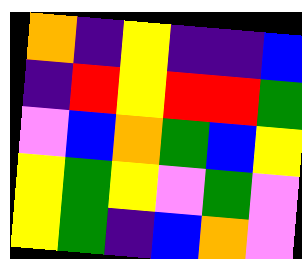[["orange", "indigo", "yellow", "indigo", "indigo", "blue"], ["indigo", "red", "yellow", "red", "red", "green"], ["violet", "blue", "orange", "green", "blue", "yellow"], ["yellow", "green", "yellow", "violet", "green", "violet"], ["yellow", "green", "indigo", "blue", "orange", "violet"]]